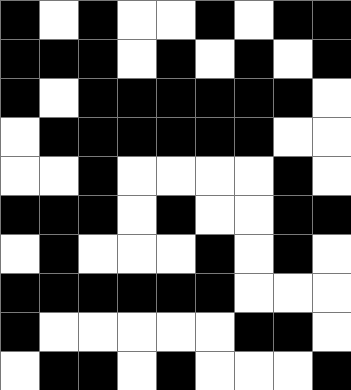[["black", "white", "black", "white", "white", "black", "white", "black", "black"], ["black", "black", "black", "white", "black", "white", "black", "white", "black"], ["black", "white", "black", "black", "black", "black", "black", "black", "white"], ["white", "black", "black", "black", "black", "black", "black", "white", "white"], ["white", "white", "black", "white", "white", "white", "white", "black", "white"], ["black", "black", "black", "white", "black", "white", "white", "black", "black"], ["white", "black", "white", "white", "white", "black", "white", "black", "white"], ["black", "black", "black", "black", "black", "black", "white", "white", "white"], ["black", "white", "white", "white", "white", "white", "black", "black", "white"], ["white", "black", "black", "white", "black", "white", "white", "white", "black"]]